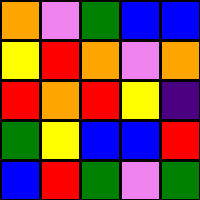[["orange", "violet", "green", "blue", "blue"], ["yellow", "red", "orange", "violet", "orange"], ["red", "orange", "red", "yellow", "indigo"], ["green", "yellow", "blue", "blue", "red"], ["blue", "red", "green", "violet", "green"]]